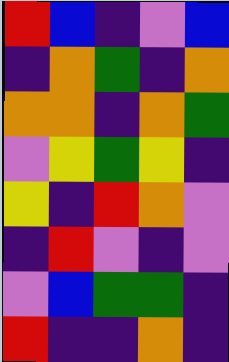[["red", "blue", "indigo", "violet", "blue"], ["indigo", "orange", "green", "indigo", "orange"], ["orange", "orange", "indigo", "orange", "green"], ["violet", "yellow", "green", "yellow", "indigo"], ["yellow", "indigo", "red", "orange", "violet"], ["indigo", "red", "violet", "indigo", "violet"], ["violet", "blue", "green", "green", "indigo"], ["red", "indigo", "indigo", "orange", "indigo"]]